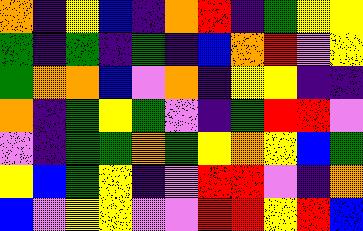[["orange", "indigo", "yellow", "blue", "indigo", "orange", "red", "indigo", "green", "yellow", "yellow"], ["green", "indigo", "green", "indigo", "green", "indigo", "blue", "orange", "red", "violet", "yellow"], ["green", "orange", "orange", "blue", "violet", "orange", "indigo", "yellow", "yellow", "indigo", "indigo"], ["orange", "indigo", "green", "yellow", "green", "violet", "indigo", "green", "red", "red", "violet"], ["violet", "indigo", "green", "green", "orange", "green", "yellow", "orange", "yellow", "blue", "green"], ["yellow", "blue", "green", "yellow", "indigo", "violet", "red", "red", "violet", "indigo", "orange"], ["blue", "violet", "yellow", "yellow", "violet", "violet", "red", "red", "yellow", "red", "blue"]]